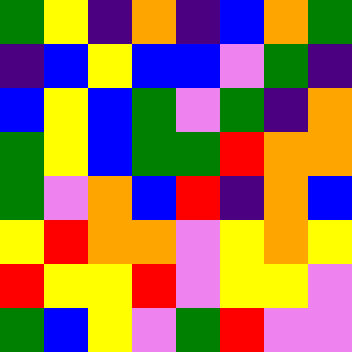[["green", "yellow", "indigo", "orange", "indigo", "blue", "orange", "green"], ["indigo", "blue", "yellow", "blue", "blue", "violet", "green", "indigo"], ["blue", "yellow", "blue", "green", "violet", "green", "indigo", "orange"], ["green", "yellow", "blue", "green", "green", "red", "orange", "orange"], ["green", "violet", "orange", "blue", "red", "indigo", "orange", "blue"], ["yellow", "red", "orange", "orange", "violet", "yellow", "orange", "yellow"], ["red", "yellow", "yellow", "red", "violet", "yellow", "yellow", "violet"], ["green", "blue", "yellow", "violet", "green", "red", "violet", "violet"]]